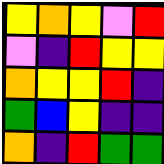[["yellow", "orange", "yellow", "violet", "red"], ["violet", "indigo", "red", "yellow", "yellow"], ["orange", "yellow", "yellow", "red", "indigo"], ["green", "blue", "yellow", "indigo", "indigo"], ["orange", "indigo", "red", "green", "green"]]